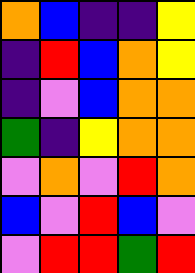[["orange", "blue", "indigo", "indigo", "yellow"], ["indigo", "red", "blue", "orange", "yellow"], ["indigo", "violet", "blue", "orange", "orange"], ["green", "indigo", "yellow", "orange", "orange"], ["violet", "orange", "violet", "red", "orange"], ["blue", "violet", "red", "blue", "violet"], ["violet", "red", "red", "green", "red"]]